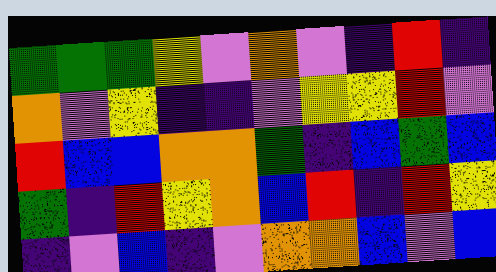[["green", "green", "green", "yellow", "violet", "orange", "violet", "indigo", "red", "indigo"], ["orange", "violet", "yellow", "indigo", "indigo", "violet", "yellow", "yellow", "red", "violet"], ["red", "blue", "blue", "orange", "orange", "green", "indigo", "blue", "green", "blue"], ["green", "indigo", "red", "yellow", "orange", "blue", "red", "indigo", "red", "yellow"], ["indigo", "violet", "blue", "indigo", "violet", "orange", "orange", "blue", "violet", "blue"]]